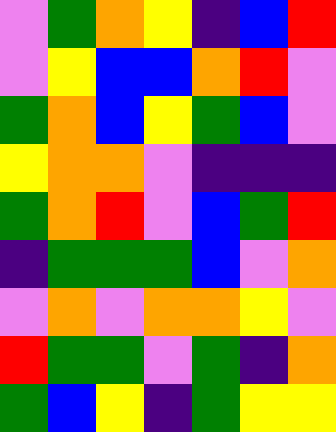[["violet", "green", "orange", "yellow", "indigo", "blue", "red"], ["violet", "yellow", "blue", "blue", "orange", "red", "violet"], ["green", "orange", "blue", "yellow", "green", "blue", "violet"], ["yellow", "orange", "orange", "violet", "indigo", "indigo", "indigo"], ["green", "orange", "red", "violet", "blue", "green", "red"], ["indigo", "green", "green", "green", "blue", "violet", "orange"], ["violet", "orange", "violet", "orange", "orange", "yellow", "violet"], ["red", "green", "green", "violet", "green", "indigo", "orange"], ["green", "blue", "yellow", "indigo", "green", "yellow", "yellow"]]